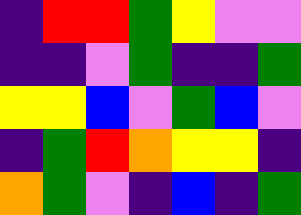[["indigo", "red", "red", "green", "yellow", "violet", "violet"], ["indigo", "indigo", "violet", "green", "indigo", "indigo", "green"], ["yellow", "yellow", "blue", "violet", "green", "blue", "violet"], ["indigo", "green", "red", "orange", "yellow", "yellow", "indigo"], ["orange", "green", "violet", "indigo", "blue", "indigo", "green"]]